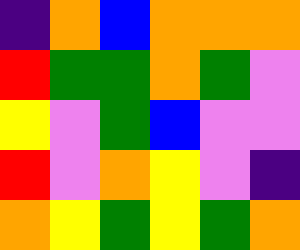[["indigo", "orange", "blue", "orange", "orange", "orange"], ["red", "green", "green", "orange", "green", "violet"], ["yellow", "violet", "green", "blue", "violet", "violet"], ["red", "violet", "orange", "yellow", "violet", "indigo"], ["orange", "yellow", "green", "yellow", "green", "orange"]]